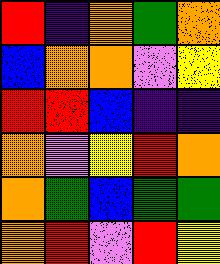[["red", "indigo", "orange", "green", "orange"], ["blue", "orange", "orange", "violet", "yellow"], ["red", "red", "blue", "indigo", "indigo"], ["orange", "violet", "yellow", "red", "orange"], ["orange", "green", "blue", "green", "green"], ["orange", "red", "violet", "red", "yellow"]]